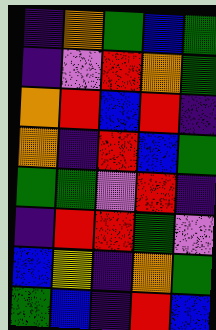[["indigo", "orange", "green", "blue", "green"], ["indigo", "violet", "red", "orange", "green"], ["orange", "red", "blue", "red", "indigo"], ["orange", "indigo", "red", "blue", "green"], ["green", "green", "violet", "red", "indigo"], ["indigo", "red", "red", "green", "violet"], ["blue", "yellow", "indigo", "orange", "green"], ["green", "blue", "indigo", "red", "blue"]]